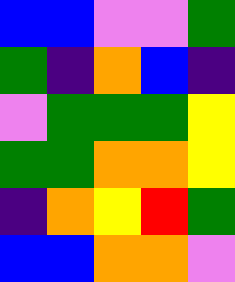[["blue", "blue", "violet", "violet", "green"], ["green", "indigo", "orange", "blue", "indigo"], ["violet", "green", "green", "green", "yellow"], ["green", "green", "orange", "orange", "yellow"], ["indigo", "orange", "yellow", "red", "green"], ["blue", "blue", "orange", "orange", "violet"]]